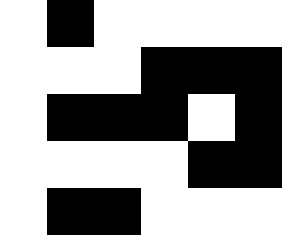[["white", "black", "white", "white", "white", "white"], ["white", "white", "white", "black", "black", "black"], ["white", "black", "black", "black", "white", "black"], ["white", "white", "white", "white", "black", "black"], ["white", "black", "black", "white", "white", "white"]]